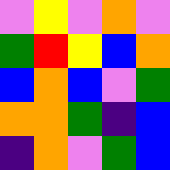[["violet", "yellow", "violet", "orange", "violet"], ["green", "red", "yellow", "blue", "orange"], ["blue", "orange", "blue", "violet", "green"], ["orange", "orange", "green", "indigo", "blue"], ["indigo", "orange", "violet", "green", "blue"]]